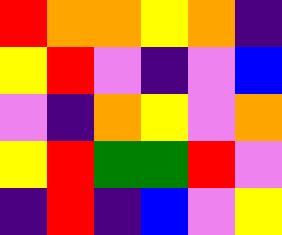[["red", "orange", "orange", "yellow", "orange", "indigo"], ["yellow", "red", "violet", "indigo", "violet", "blue"], ["violet", "indigo", "orange", "yellow", "violet", "orange"], ["yellow", "red", "green", "green", "red", "violet"], ["indigo", "red", "indigo", "blue", "violet", "yellow"]]